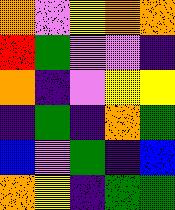[["orange", "violet", "yellow", "orange", "orange"], ["red", "green", "violet", "violet", "indigo"], ["orange", "indigo", "violet", "yellow", "yellow"], ["indigo", "green", "indigo", "orange", "green"], ["blue", "violet", "green", "indigo", "blue"], ["orange", "yellow", "indigo", "green", "green"]]